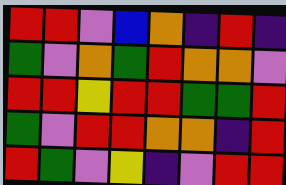[["red", "red", "violet", "blue", "orange", "indigo", "red", "indigo"], ["green", "violet", "orange", "green", "red", "orange", "orange", "violet"], ["red", "red", "yellow", "red", "red", "green", "green", "red"], ["green", "violet", "red", "red", "orange", "orange", "indigo", "red"], ["red", "green", "violet", "yellow", "indigo", "violet", "red", "red"]]